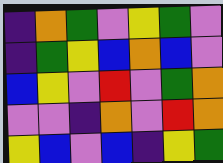[["indigo", "orange", "green", "violet", "yellow", "green", "violet"], ["indigo", "green", "yellow", "blue", "orange", "blue", "violet"], ["blue", "yellow", "violet", "red", "violet", "green", "orange"], ["violet", "violet", "indigo", "orange", "violet", "red", "orange"], ["yellow", "blue", "violet", "blue", "indigo", "yellow", "green"]]